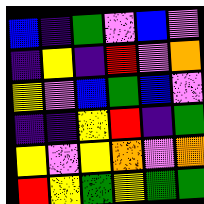[["blue", "indigo", "green", "violet", "blue", "violet"], ["indigo", "yellow", "indigo", "red", "violet", "orange"], ["yellow", "violet", "blue", "green", "blue", "violet"], ["indigo", "indigo", "yellow", "red", "indigo", "green"], ["yellow", "violet", "yellow", "orange", "violet", "orange"], ["red", "yellow", "green", "yellow", "green", "green"]]